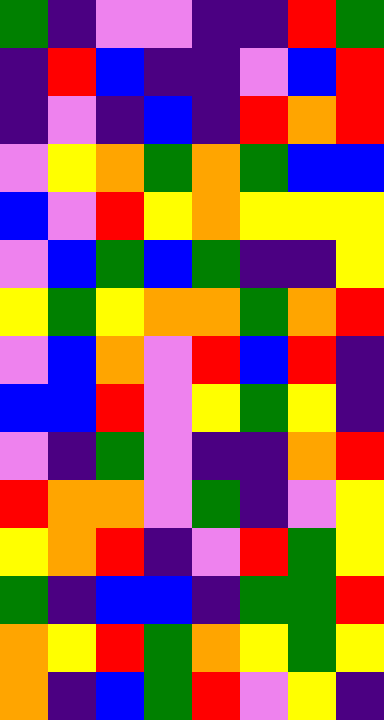[["green", "indigo", "violet", "violet", "indigo", "indigo", "red", "green"], ["indigo", "red", "blue", "indigo", "indigo", "violet", "blue", "red"], ["indigo", "violet", "indigo", "blue", "indigo", "red", "orange", "red"], ["violet", "yellow", "orange", "green", "orange", "green", "blue", "blue"], ["blue", "violet", "red", "yellow", "orange", "yellow", "yellow", "yellow"], ["violet", "blue", "green", "blue", "green", "indigo", "indigo", "yellow"], ["yellow", "green", "yellow", "orange", "orange", "green", "orange", "red"], ["violet", "blue", "orange", "violet", "red", "blue", "red", "indigo"], ["blue", "blue", "red", "violet", "yellow", "green", "yellow", "indigo"], ["violet", "indigo", "green", "violet", "indigo", "indigo", "orange", "red"], ["red", "orange", "orange", "violet", "green", "indigo", "violet", "yellow"], ["yellow", "orange", "red", "indigo", "violet", "red", "green", "yellow"], ["green", "indigo", "blue", "blue", "indigo", "green", "green", "red"], ["orange", "yellow", "red", "green", "orange", "yellow", "green", "yellow"], ["orange", "indigo", "blue", "green", "red", "violet", "yellow", "indigo"]]